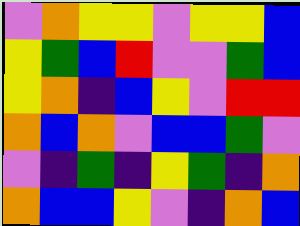[["violet", "orange", "yellow", "yellow", "violet", "yellow", "yellow", "blue"], ["yellow", "green", "blue", "red", "violet", "violet", "green", "blue"], ["yellow", "orange", "indigo", "blue", "yellow", "violet", "red", "red"], ["orange", "blue", "orange", "violet", "blue", "blue", "green", "violet"], ["violet", "indigo", "green", "indigo", "yellow", "green", "indigo", "orange"], ["orange", "blue", "blue", "yellow", "violet", "indigo", "orange", "blue"]]